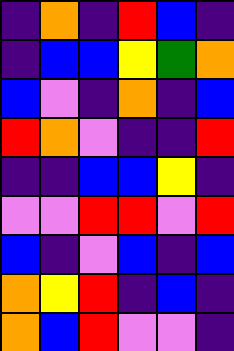[["indigo", "orange", "indigo", "red", "blue", "indigo"], ["indigo", "blue", "blue", "yellow", "green", "orange"], ["blue", "violet", "indigo", "orange", "indigo", "blue"], ["red", "orange", "violet", "indigo", "indigo", "red"], ["indigo", "indigo", "blue", "blue", "yellow", "indigo"], ["violet", "violet", "red", "red", "violet", "red"], ["blue", "indigo", "violet", "blue", "indigo", "blue"], ["orange", "yellow", "red", "indigo", "blue", "indigo"], ["orange", "blue", "red", "violet", "violet", "indigo"]]